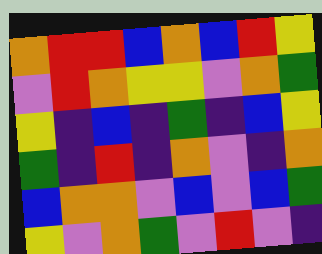[["orange", "red", "red", "blue", "orange", "blue", "red", "yellow"], ["violet", "red", "orange", "yellow", "yellow", "violet", "orange", "green"], ["yellow", "indigo", "blue", "indigo", "green", "indigo", "blue", "yellow"], ["green", "indigo", "red", "indigo", "orange", "violet", "indigo", "orange"], ["blue", "orange", "orange", "violet", "blue", "violet", "blue", "green"], ["yellow", "violet", "orange", "green", "violet", "red", "violet", "indigo"]]